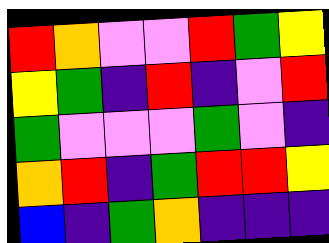[["red", "orange", "violet", "violet", "red", "green", "yellow"], ["yellow", "green", "indigo", "red", "indigo", "violet", "red"], ["green", "violet", "violet", "violet", "green", "violet", "indigo"], ["orange", "red", "indigo", "green", "red", "red", "yellow"], ["blue", "indigo", "green", "orange", "indigo", "indigo", "indigo"]]